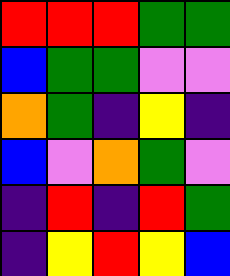[["red", "red", "red", "green", "green"], ["blue", "green", "green", "violet", "violet"], ["orange", "green", "indigo", "yellow", "indigo"], ["blue", "violet", "orange", "green", "violet"], ["indigo", "red", "indigo", "red", "green"], ["indigo", "yellow", "red", "yellow", "blue"]]